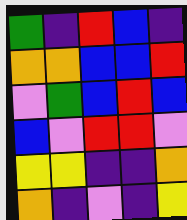[["green", "indigo", "red", "blue", "indigo"], ["orange", "orange", "blue", "blue", "red"], ["violet", "green", "blue", "red", "blue"], ["blue", "violet", "red", "red", "violet"], ["yellow", "yellow", "indigo", "indigo", "orange"], ["orange", "indigo", "violet", "indigo", "yellow"]]